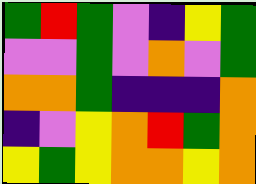[["green", "red", "green", "violet", "indigo", "yellow", "green"], ["violet", "violet", "green", "violet", "orange", "violet", "green"], ["orange", "orange", "green", "indigo", "indigo", "indigo", "orange"], ["indigo", "violet", "yellow", "orange", "red", "green", "orange"], ["yellow", "green", "yellow", "orange", "orange", "yellow", "orange"]]